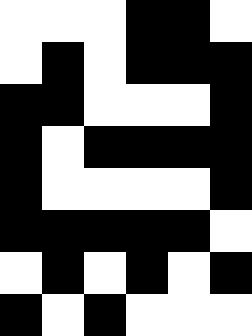[["white", "white", "white", "black", "black", "white"], ["white", "black", "white", "black", "black", "black"], ["black", "black", "white", "white", "white", "black"], ["black", "white", "black", "black", "black", "black"], ["black", "white", "white", "white", "white", "black"], ["black", "black", "black", "black", "black", "white"], ["white", "black", "white", "black", "white", "black"], ["black", "white", "black", "white", "white", "white"]]